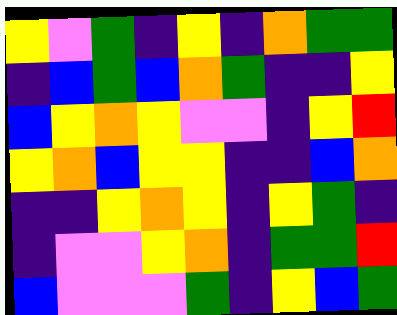[["yellow", "violet", "green", "indigo", "yellow", "indigo", "orange", "green", "green"], ["indigo", "blue", "green", "blue", "orange", "green", "indigo", "indigo", "yellow"], ["blue", "yellow", "orange", "yellow", "violet", "violet", "indigo", "yellow", "red"], ["yellow", "orange", "blue", "yellow", "yellow", "indigo", "indigo", "blue", "orange"], ["indigo", "indigo", "yellow", "orange", "yellow", "indigo", "yellow", "green", "indigo"], ["indigo", "violet", "violet", "yellow", "orange", "indigo", "green", "green", "red"], ["blue", "violet", "violet", "violet", "green", "indigo", "yellow", "blue", "green"]]